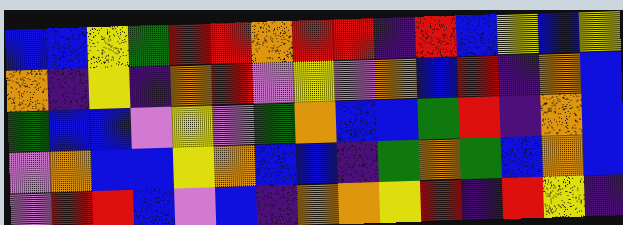[["blue", "blue", "yellow", "green", "red", "red", "orange", "red", "red", "indigo", "red", "blue", "yellow", "blue", "yellow"], ["orange", "indigo", "yellow", "indigo", "orange", "red", "violet", "yellow", "violet", "orange", "blue", "red", "indigo", "orange", "blue"], ["green", "blue", "blue", "violet", "yellow", "violet", "green", "orange", "blue", "blue", "green", "red", "indigo", "orange", "blue"], ["violet", "orange", "blue", "blue", "yellow", "orange", "blue", "blue", "indigo", "green", "orange", "green", "blue", "orange", "blue"], ["violet", "red", "red", "blue", "violet", "blue", "indigo", "orange", "orange", "yellow", "red", "indigo", "red", "yellow", "indigo"]]